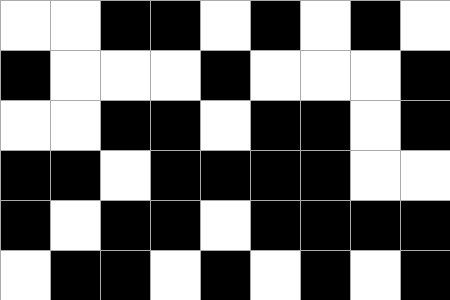[["white", "white", "black", "black", "white", "black", "white", "black", "white"], ["black", "white", "white", "white", "black", "white", "white", "white", "black"], ["white", "white", "black", "black", "white", "black", "black", "white", "black"], ["black", "black", "white", "black", "black", "black", "black", "white", "white"], ["black", "white", "black", "black", "white", "black", "black", "black", "black"], ["white", "black", "black", "white", "black", "white", "black", "white", "black"]]